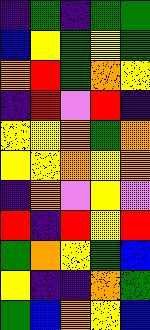[["indigo", "green", "indigo", "green", "green"], ["blue", "yellow", "green", "yellow", "green"], ["orange", "red", "green", "orange", "yellow"], ["indigo", "red", "violet", "red", "indigo"], ["yellow", "yellow", "orange", "green", "orange"], ["yellow", "yellow", "orange", "yellow", "orange"], ["indigo", "orange", "violet", "yellow", "violet"], ["red", "indigo", "red", "yellow", "red"], ["green", "orange", "yellow", "green", "blue"], ["yellow", "indigo", "indigo", "orange", "green"], ["green", "blue", "orange", "yellow", "blue"]]